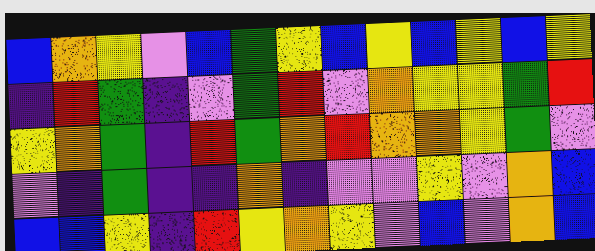[["blue", "orange", "yellow", "violet", "blue", "green", "yellow", "blue", "yellow", "blue", "yellow", "blue", "yellow"], ["indigo", "red", "green", "indigo", "violet", "green", "red", "violet", "orange", "yellow", "yellow", "green", "red"], ["yellow", "orange", "green", "indigo", "red", "green", "orange", "red", "orange", "orange", "yellow", "green", "violet"], ["violet", "indigo", "green", "indigo", "indigo", "orange", "indigo", "violet", "violet", "yellow", "violet", "orange", "blue"], ["blue", "blue", "yellow", "indigo", "red", "yellow", "orange", "yellow", "violet", "blue", "violet", "orange", "blue"]]